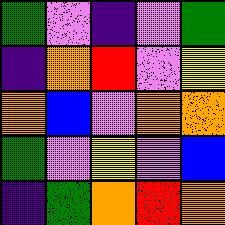[["green", "violet", "indigo", "violet", "green"], ["indigo", "orange", "red", "violet", "yellow"], ["orange", "blue", "violet", "orange", "orange"], ["green", "violet", "yellow", "violet", "blue"], ["indigo", "green", "orange", "red", "orange"]]